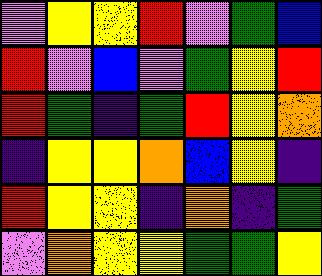[["violet", "yellow", "yellow", "red", "violet", "green", "blue"], ["red", "violet", "blue", "violet", "green", "yellow", "red"], ["red", "green", "indigo", "green", "red", "yellow", "orange"], ["indigo", "yellow", "yellow", "orange", "blue", "yellow", "indigo"], ["red", "yellow", "yellow", "indigo", "orange", "indigo", "green"], ["violet", "orange", "yellow", "yellow", "green", "green", "yellow"]]